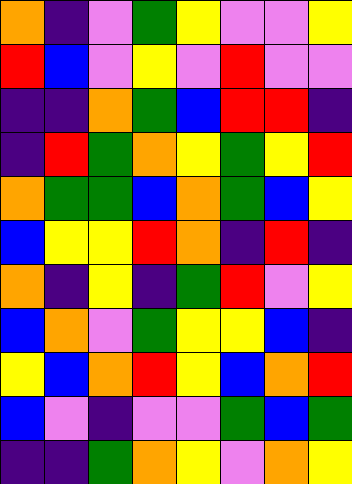[["orange", "indigo", "violet", "green", "yellow", "violet", "violet", "yellow"], ["red", "blue", "violet", "yellow", "violet", "red", "violet", "violet"], ["indigo", "indigo", "orange", "green", "blue", "red", "red", "indigo"], ["indigo", "red", "green", "orange", "yellow", "green", "yellow", "red"], ["orange", "green", "green", "blue", "orange", "green", "blue", "yellow"], ["blue", "yellow", "yellow", "red", "orange", "indigo", "red", "indigo"], ["orange", "indigo", "yellow", "indigo", "green", "red", "violet", "yellow"], ["blue", "orange", "violet", "green", "yellow", "yellow", "blue", "indigo"], ["yellow", "blue", "orange", "red", "yellow", "blue", "orange", "red"], ["blue", "violet", "indigo", "violet", "violet", "green", "blue", "green"], ["indigo", "indigo", "green", "orange", "yellow", "violet", "orange", "yellow"]]